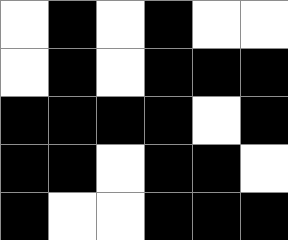[["white", "black", "white", "black", "white", "white"], ["white", "black", "white", "black", "black", "black"], ["black", "black", "black", "black", "white", "black"], ["black", "black", "white", "black", "black", "white"], ["black", "white", "white", "black", "black", "black"]]